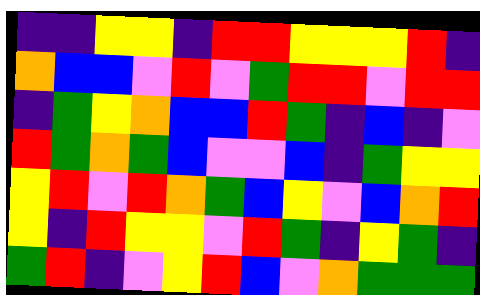[["indigo", "indigo", "yellow", "yellow", "indigo", "red", "red", "yellow", "yellow", "yellow", "red", "indigo"], ["orange", "blue", "blue", "violet", "red", "violet", "green", "red", "red", "violet", "red", "red"], ["indigo", "green", "yellow", "orange", "blue", "blue", "red", "green", "indigo", "blue", "indigo", "violet"], ["red", "green", "orange", "green", "blue", "violet", "violet", "blue", "indigo", "green", "yellow", "yellow"], ["yellow", "red", "violet", "red", "orange", "green", "blue", "yellow", "violet", "blue", "orange", "red"], ["yellow", "indigo", "red", "yellow", "yellow", "violet", "red", "green", "indigo", "yellow", "green", "indigo"], ["green", "red", "indigo", "violet", "yellow", "red", "blue", "violet", "orange", "green", "green", "green"]]